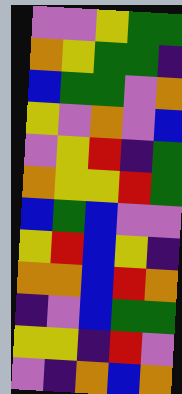[["violet", "violet", "yellow", "green", "green"], ["orange", "yellow", "green", "green", "indigo"], ["blue", "green", "green", "violet", "orange"], ["yellow", "violet", "orange", "violet", "blue"], ["violet", "yellow", "red", "indigo", "green"], ["orange", "yellow", "yellow", "red", "green"], ["blue", "green", "blue", "violet", "violet"], ["yellow", "red", "blue", "yellow", "indigo"], ["orange", "orange", "blue", "red", "orange"], ["indigo", "violet", "blue", "green", "green"], ["yellow", "yellow", "indigo", "red", "violet"], ["violet", "indigo", "orange", "blue", "orange"]]